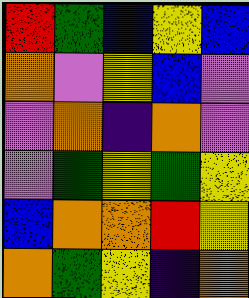[["red", "green", "blue", "yellow", "blue"], ["orange", "violet", "yellow", "blue", "violet"], ["violet", "orange", "indigo", "orange", "violet"], ["violet", "green", "yellow", "green", "yellow"], ["blue", "orange", "orange", "red", "yellow"], ["orange", "green", "yellow", "indigo", "orange"]]